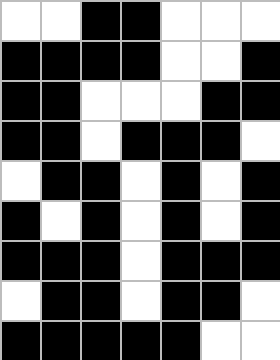[["white", "white", "black", "black", "white", "white", "white"], ["black", "black", "black", "black", "white", "white", "black"], ["black", "black", "white", "white", "white", "black", "black"], ["black", "black", "white", "black", "black", "black", "white"], ["white", "black", "black", "white", "black", "white", "black"], ["black", "white", "black", "white", "black", "white", "black"], ["black", "black", "black", "white", "black", "black", "black"], ["white", "black", "black", "white", "black", "black", "white"], ["black", "black", "black", "black", "black", "white", "white"]]